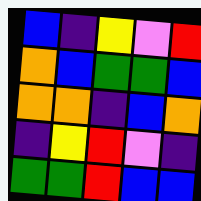[["blue", "indigo", "yellow", "violet", "red"], ["orange", "blue", "green", "green", "blue"], ["orange", "orange", "indigo", "blue", "orange"], ["indigo", "yellow", "red", "violet", "indigo"], ["green", "green", "red", "blue", "blue"]]